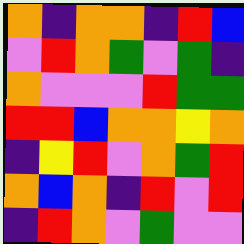[["orange", "indigo", "orange", "orange", "indigo", "red", "blue"], ["violet", "red", "orange", "green", "violet", "green", "indigo"], ["orange", "violet", "violet", "violet", "red", "green", "green"], ["red", "red", "blue", "orange", "orange", "yellow", "orange"], ["indigo", "yellow", "red", "violet", "orange", "green", "red"], ["orange", "blue", "orange", "indigo", "red", "violet", "red"], ["indigo", "red", "orange", "violet", "green", "violet", "violet"]]